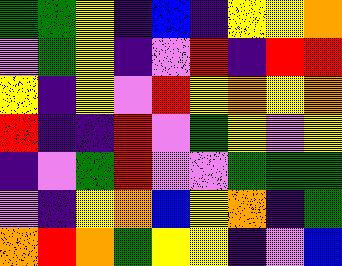[["green", "green", "yellow", "indigo", "blue", "indigo", "yellow", "yellow", "orange"], ["violet", "green", "yellow", "indigo", "violet", "red", "indigo", "red", "red"], ["yellow", "indigo", "yellow", "violet", "red", "yellow", "orange", "yellow", "orange"], ["red", "indigo", "indigo", "red", "violet", "green", "yellow", "violet", "yellow"], ["indigo", "violet", "green", "red", "violet", "violet", "green", "green", "green"], ["violet", "indigo", "yellow", "orange", "blue", "yellow", "orange", "indigo", "green"], ["orange", "red", "orange", "green", "yellow", "yellow", "indigo", "violet", "blue"]]